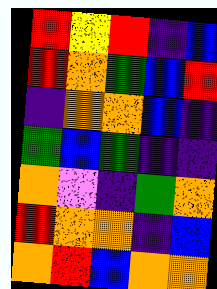[["red", "yellow", "red", "indigo", "blue"], ["red", "orange", "green", "blue", "red"], ["indigo", "orange", "orange", "blue", "indigo"], ["green", "blue", "green", "indigo", "indigo"], ["orange", "violet", "indigo", "green", "orange"], ["red", "orange", "orange", "indigo", "blue"], ["orange", "red", "blue", "orange", "orange"]]